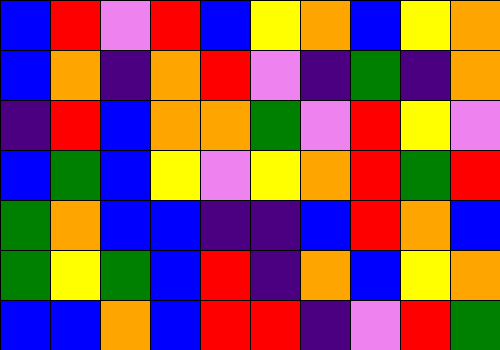[["blue", "red", "violet", "red", "blue", "yellow", "orange", "blue", "yellow", "orange"], ["blue", "orange", "indigo", "orange", "red", "violet", "indigo", "green", "indigo", "orange"], ["indigo", "red", "blue", "orange", "orange", "green", "violet", "red", "yellow", "violet"], ["blue", "green", "blue", "yellow", "violet", "yellow", "orange", "red", "green", "red"], ["green", "orange", "blue", "blue", "indigo", "indigo", "blue", "red", "orange", "blue"], ["green", "yellow", "green", "blue", "red", "indigo", "orange", "blue", "yellow", "orange"], ["blue", "blue", "orange", "blue", "red", "red", "indigo", "violet", "red", "green"]]